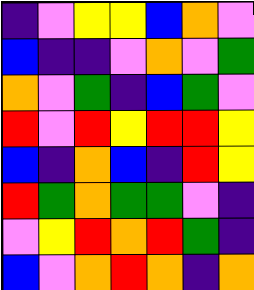[["indigo", "violet", "yellow", "yellow", "blue", "orange", "violet"], ["blue", "indigo", "indigo", "violet", "orange", "violet", "green"], ["orange", "violet", "green", "indigo", "blue", "green", "violet"], ["red", "violet", "red", "yellow", "red", "red", "yellow"], ["blue", "indigo", "orange", "blue", "indigo", "red", "yellow"], ["red", "green", "orange", "green", "green", "violet", "indigo"], ["violet", "yellow", "red", "orange", "red", "green", "indigo"], ["blue", "violet", "orange", "red", "orange", "indigo", "orange"]]